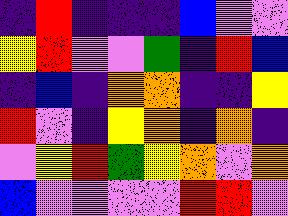[["indigo", "red", "indigo", "indigo", "indigo", "blue", "violet", "violet"], ["yellow", "red", "violet", "violet", "green", "indigo", "red", "blue"], ["indigo", "blue", "indigo", "orange", "orange", "indigo", "indigo", "yellow"], ["red", "violet", "indigo", "yellow", "orange", "indigo", "orange", "indigo"], ["violet", "yellow", "red", "green", "yellow", "orange", "violet", "orange"], ["blue", "violet", "violet", "violet", "violet", "red", "red", "violet"]]